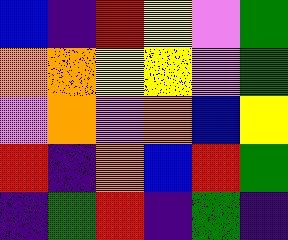[["blue", "indigo", "red", "yellow", "violet", "green"], ["orange", "orange", "yellow", "yellow", "violet", "green"], ["violet", "orange", "violet", "orange", "blue", "yellow"], ["red", "indigo", "orange", "blue", "red", "green"], ["indigo", "green", "red", "indigo", "green", "indigo"]]